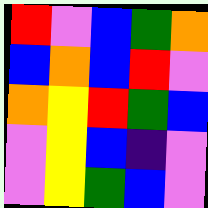[["red", "violet", "blue", "green", "orange"], ["blue", "orange", "blue", "red", "violet"], ["orange", "yellow", "red", "green", "blue"], ["violet", "yellow", "blue", "indigo", "violet"], ["violet", "yellow", "green", "blue", "violet"]]